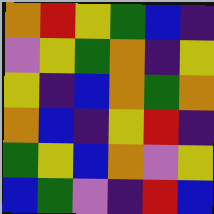[["orange", "red", "yellow", "green", "blue", "indigo"], ["violet", "yellow", "green", "orange", "indigo", "yellow"], ["yellow", "indigo", "blue", "orange", "green", "orange"], ["orange", "blue", "indigo", "yellow", "red", "indigo"], ["green", "yellow", "blue", "orange", "violet", "yellow"], ["blue", "green", "violet", "indigo", "red", "blue"]]